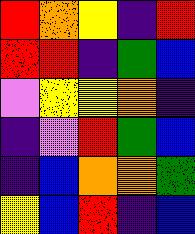[["red", "orange", "yellow", "indigo", "red"], ["red", "red", "indigo", "green", "blue"], ["violet", "yellow", "yellow", "orange", "indigo"], ["indigo", "violet", "red", "green", "blue"], ["indigo", "blue", "orange", "orange", "green"], ["yellow", "blue", "red", "indigo", "blue"]]